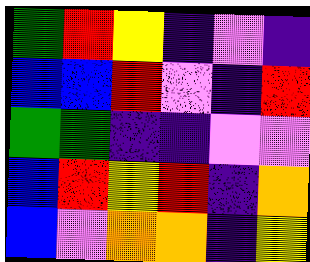[["green", "red", "yellow", "indigo", "violet", "indigo"], ["blue", "blue", "red", "violet", "indigo", "red"], ["green", "green", "indigo", "indigo", "violet", "violet"], ["blue", "red", "yellow", "red", "indigo", "orange"], ["blue", "violet", "orange", "orange", "indigo", "yellow"]]